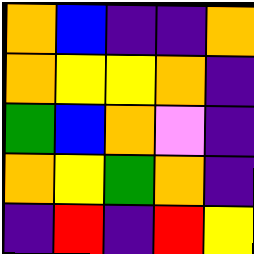[["orange", "blue", "indigo", "indigo", "orange"], ["orange", "yellow", "yellow", "orange", "indigo"], ["green", "blue", "orange", "violet", "indigo"], ["orange", "yellow", "green", "orange", "indigo"], ["indigo", "red", "indigo", "red", "yellow"]]